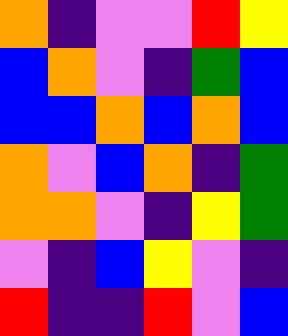[["orange", "indigo", "violet", "violet", "red", "yellow"], ["blue", "orange", "violet", "indigo", "green", "blue"], ["blue", "blue", "orange", "blue", "orange", "blue"], ["orange", "violet", "blue", "orange", "indigo", "green"], ["orange", "orange", "violet", "indigo", "yellow", "green"], ["violet", "indigo", "blue", "yellow", "violet", "indigo"], ["red", "indigo", "indigo", "red", "violet", "blue"]]